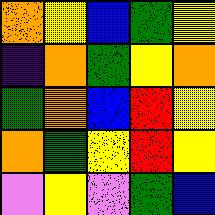[["orange", "yellow", "blue", "green", "yellow"], ["indigo", "orange", "green", "yellow", "orange"], ["green", "orange", "blue", "red", "yellow"], ["orange", "green", "yellow", "red", "yellow"], ["violet", "yellow", "violet", "green", "blue"]]